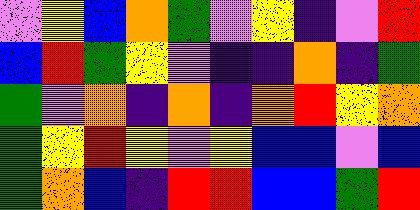[["violet", "yellow", "blue", "orange", "green", "violet", "yellow", "indigo", "violet", "red"], ["blue", "red", "green", "yellow", "violet", "indigo", "indigo", "orange", "indigo", "green"], ["green", "violet", "orange", "indigo", "orange", "indigo", "orange", "red", "yellow", "orange"], ["green", "yellow", "red", "yellow", "violet", "yellow", "blue", "blue", "violet", "blue"], ["green", "orange", "blue", "indigo", "red", "red", "blue", "blue", "green", "red"]]